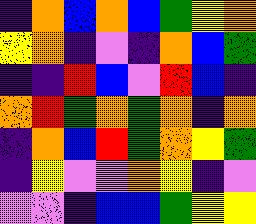[["indigo", "orange", "blue", "orange", "blue", "green", "yellow", "orange"], ["yellow", "orange", "indigo", "violet", "indigo", "orange", "blue", "green"], ["indigo", "indigo", "red", "blue", "violet", "red", "blue", "indigo"], ["orange", "red", "green", "orange", "green", "orange", "indigo", "orange"], ["indigo", "orange", "blue", "red", "green", "orange", "yellow", "green"], ["indigo", "yellow", "violet", "violet", "orange", "yellow", "indigo", "violet"], ["violet", "violet", "indigo", "blue", "blue", "green", "yellow", "yellow"]]